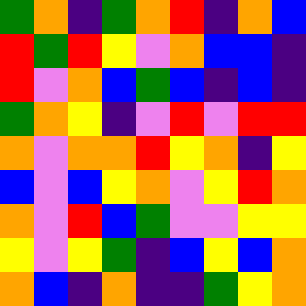[["green", "orange", "indigo", "green", "orange", "red", "indigo", "orange", "blue"], ["red", "green", "red", "yellow", "violet", "orange", "blue", "blue", "indigo"], ["red", "violet", "orange", "blue", "green", "blue", "indigo", "blue", "indigo"], ["green", "orange", "yellow", "indigo", "violet", "red", "violet", "red", "red"], ["orange", "violet", "orange", "orange", "red", "yellow", "orange", "indigo", "yellow"], ["blue", "violet", "blue", "yellow", "orange", "violet", "yellow", "red", "orange"], ["orange", "violet", "red", "blue", "green", "violet", "violet", "yellow", "yellow"], ["yellow", "violet", "yellow", "green", "indigo", "blue", "yellow", "blue", "orange"], ["orange", "blue", "indigo", "orange", "indigo", "indigo", "green", "yellow", "orange"]]